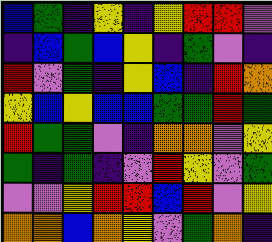[["blue", "green", "indigo", "yellow", "indigo", "yellow", "red", "red", "violet"], ["indigo", "blue", "green", "blue", "yellow", "indigo", "green", "violet", "indigo"], ["red", "violet", "green", "indigo", "yellow", "blue", "indigo", "red", "orange"], ["yellow", "blue", "yellow", "blue", "blue", "green", "green", "red", "green"], ["red", "green", "green", "violet", "indigo", "orange", "orange", "violet", "yellow"], ["green", "indigo", "green", "indigo", "violet", "red", "yellow", "violet", "green"], ["violet", "violet", "yellow", "red", "red", "blue", "red", "violet", "yellow"], ["orange", "orange", "blue", "orange", "yellow", "violet", "green", "orange", "indigo"]]